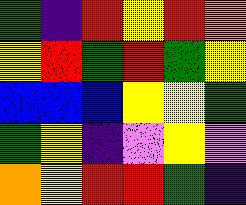[["green", "indigo", "red", "yellow", "red", "orange"], ["yellow", "red", "green", "red", "green", "yellow"], ["blue", "blue", "blue", "yellow", "yellow", "green"], ["green", "yellow", "indigo", "violet", "yellow", "violet"], ["orange", "yellow", "red", "red", "green", "indigo"]]